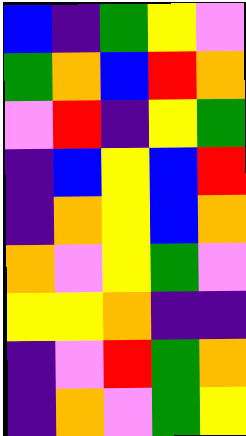[["blue", "indigo", "green", "yellow", "violet"], ["green", "orange", "blue", "red", "orange"], ["violet", "red", "indigo", "yellow", "green"], ["indigo", "blue", "yellow", "blue", "red"], ["indigo", "orange", "yellow", "blue", "orange"], ["orange", "violet", "yellow", "green", "violet"], ["yellow", "yellow", "orange", "indigo", "indigo"], ["indigo", "violet", "red", "green", "orange"], ["indigo", "orange", "violet", "green", "yellow"]]